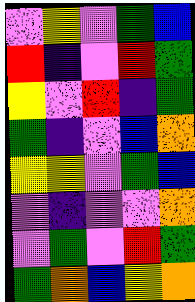[["violet", "yellow", "violet", "green", "blue"], ["red", "indigo", "violet", "red", "green"], ["yellow", "violet", "red", "indigo", "green"], ["green", "indigo", "violet", "blue", "orange"], ["yellow", "yellow", "violet", "green", "blue"], ["violet", "indigo", "violet", "violet", "orange"], ["violet", "green", "violet", "red", "green"], ["green", "orange", "blue", "yellow", "orange"]]